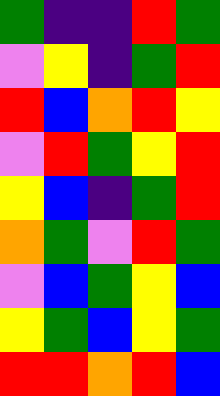[["green", "indigo", "indigo", "red", "green"], ["violet", "yellow", "indigo", "green", "red"], ["red", "blue", "orange", "red", "yellow"], ["violet", "red", "green", "yellow", "red"], ["yellow", "blue", "indigo", "green", "red"], ["orange", "green", "violet", "red", "green"], ["violet", "blue", "green", "yellow", "blue"], ["yellow", "green", "blue", "yellow", "green"], ["red", "red", "orange", "red", "blue"]]